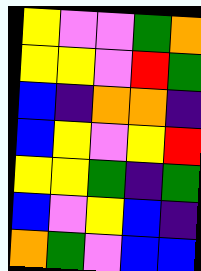[["yellow", "violet", "violet", "green", "orange"], ["yellow", "yellow", "violet", "red", "green"], ["blue", "indigo", "orange", "orange", "indigo"], ["blue", "yellow", "violet", "yellow", "red"], ["yellow", "yellow", "green", "indigo", "green"], ["blue", "violet", "yellow", "blue", "indigo"], ["orange", "green", "violet", "blue", "blue"]]